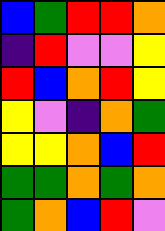[["blue", "green", "red", "red", "orange"], ["indigo", "red", "violet", "violet", "yellow"], ["red", "blue", "orange", "red", "yellow"], ["yellow", "violet", "indigo", "orange", "green"], ["yellow", "yellow", "orange", "blue", "red"], ["green", "green", "orange", "green", "orange"], ["green", "orange", "blue", "red", "violet"]]